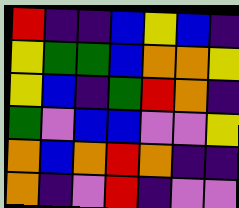[["red", "indigo", "indigo", "blue", "yellow", "blue", "indigo"], ["yellow", "green", "green", "blue", "orange", "orange", "yellow"], ["yellow", "blue", "indigo", "green", "red", "orange", "indigo"], ["green", "violet", "blue", "blue", "violet", "violet", "yellow"], ["orange", "blue", "orange", "red", "orange", "indigo", "indigo"], ["orange", "indigo", "violet", "red", "indigo", "violet", "violet"]]